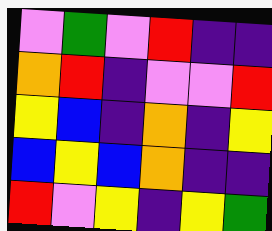[["violet", "green", "violet", "red", "indigo", "indigo"], ["orange", "red", "indigo", "violet", "violet", "red"], ["yellow", "blue", "indigo", "orange", "indigo", "yellow"], ["blue", "yellow", "blue", "orange", "indigo", "indigo"], ["red", "violet", "yellow", "indigo", "yellow", "green"]]